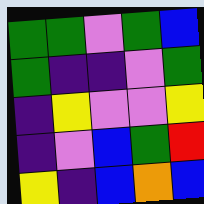[["green", "green", "violet", "green", "blue"], ["green", "indigo", "indigo", "violet", "green"], ["indigo", "yellow", "violet", "violet", "yellow"], ["indigo", "violet", "blue", "green", "red"], ["yellow", "indigo", "blue", "orange", "blue"]]